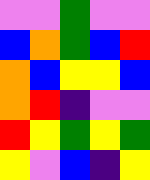[["violet", "violet", "green", "violet", "violet"], ["blue", "orange", "green", "blue", "red"], ["orange", "blue", "yellow", "yellow", "blue"], ["orange", "red", "indigo", "violet", "violet"], ["red", "yellow", "green", "yellow", "green"], ["yellow", "violet", "blue", "indigo", "yellow"]]